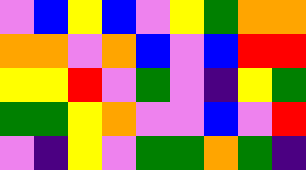[["violet", "blue", "yellow", "blue", "violet", "yellow", "green", "orange", "orange"], ["orange", "orange", "violet", "orange", "blue", "violet", "blue", "red", "red"], ["yellow", "yellow", "red", "violet", "green", "violet", "indigo", "yellow", "green"], ["green", "green", "yellow", "orange", "violet", "violet", "blue", "violet", "red"], ["violet", "indigo", "yellow", "violet", "green", "green", "orange", "green", "indigo"]]